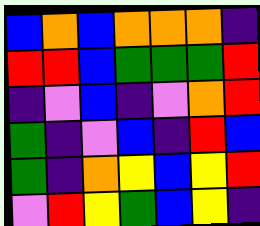[["blue", "orange", "blue", "orange", "orange", "orange", "indigo"], ["red", "red", "blue", "green", "green", "green", "red"], ["indigo", "violet", "blue", "indigo", "violet", "orange", "red"], ["green", "indigo", "violet", "blue", "indigo", "red", "blue"], ["green", "indigo", "orange", "yellow", "blue", "yellow", "red"], ["violet", "red", "yellow", "green", "blue", "yellow", "indigo"]]